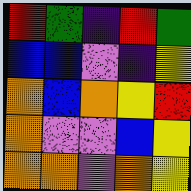[["red", "green", "indigo", "red", "green"], ["blue", "blue", "violet", "indigo", "yellow"], ["orange", "blue", "orange", "yellow", "red"], ["orange", "violet", "violet", "blue", "yellow"], ["orange", "orange", "violet", "orange", "yellow"]]